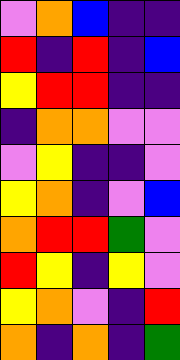[["violet", "orange", "blue", "indigo", "indigo"], ["red", "indigo", "red", "indigo", "blue"], ["yellow", "red", "red", "indigo", "indigo"], ["indigo", "orange", "orange", "violet", "violet"], ["violet", "yellow", "indigo", "indigo", "violet"], ["yellow", "orange", "indigo", "violet", "blue"], ["orange", "red", "red", "green", "violet"], ["red", "yellow", "indigo", "yellow", "violet"], ["yellow", "orange", "violet", "indigo", "red"], ["orange", "indigo", "orange", "indigo", "green"]]